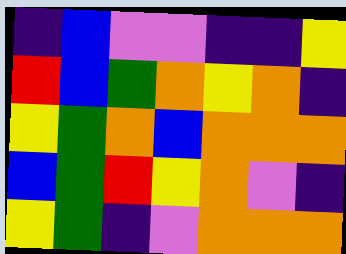[["indigo", "blue", "violet", "violet", "indigo", "indigo", "yellow"], ["red", "blue", "green", "orange", "yellow", "orange", "indigo"], ["yellow", "green", "orange", "blue", "orange", "orange", "orange"], ["blue", "green", "red", "yellow", "orange", "violet", "indigo"], ["yellow", "green", "indigo", "violet", "orange", "orange", "orange"]]